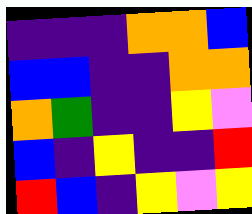[["indigo", "indigo", "indigo", "orange", "orange", "blue"], ["blue", "blue", "indigo", "indigo", "orange", "orange"], ["orange", "green", "indigo", "indigo", "yellow", "violet"], ["blue", "indigo", "yellow", "indigo", "indigo", "red"], ["red", "blue", "indigo", "yellow", "violet", "yellow"]]